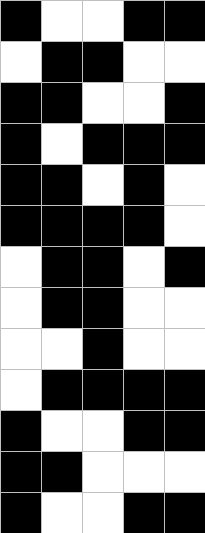[["black", "white", "white", "black", "black"], ["white", "black", "black", "white", "white"], ["black", "black", "white", "white", "black"], ["black", "white", "black", "black", "black"], ["black", "black", "white", "black", "white"], ["black", "black", "black", "black", "white"], ["white", "black", "black", "white", "black"], ["white", "black", "black", "white", "white"], ["white", "white", "black", "white", "white"], ["white", "black", "black", "black", "black"], ["black", "white", "white", "black", "black"], ["black", "black", "white", "white", "white"], ["black", "white", "white", "black", "black"]]